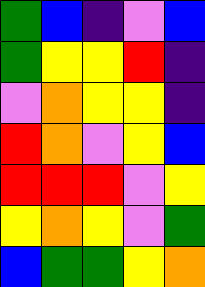[["green", "blue", "indigo", "violet", "blue"], ["green", "yellow", "yellow", "red", "indigo"], ["violet", "orange", "yellow", "yellow", "indigo"], ["red", "orange", "violet", "yellow", "blue"], ["red", "red", "red", "violet", "yellow"], ["yellow", "orange", "yellow", "violet", "green"], ["blue", "green", "green", "yellow", "orange"]]